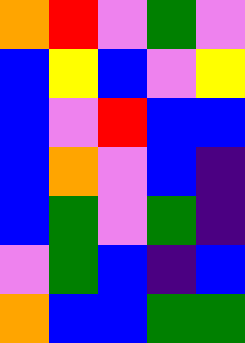[["orange", "red", "violet", "green", "violet"], ["blue", "yellow", "blue", "violet", "yellow"], ["blue", "violet", "red", "blue", "blue"], ["blue", "orange", "violet", "blue", "indigo"], ["blue", "green", "violet", "green", "indigo"], ["violet", "green", "blue", "indigo", "blue"], ["orange", "blue", "blue", "green", "green"]]